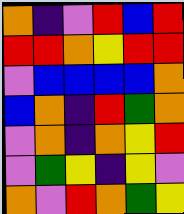[["orange", "indigo", "violet", "red", "blue", "red"], ["red", "red", "orange", "yellow", "red", "red"], ["violet", "blue", "blue", "blue", "blue", "orange"], ["blue", "orange", "indigo", "red", "green", "orange"], ["violet", "orange", "indigo", "orange", "yellow", "red"], ["violet", "green", "yellow", "indigo", "yellow", "violet"], ["orange", "violet", "red", "orange", "green", "yellow"]]